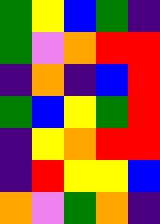[["green", "yellow", "blue", "green", "indigo"], ["green", "violet", "orange", "red", "red"], ["indigo", "orange", "indigo", "blue", "red"], ["green", "blue", "yellow", "green", "red"], ["indigo", "yellow", "orange", "red", "red"], ["indigo", "red", "yellow", "yellow", "blue"], ["orange", "violet", "green", "orange", "indigo"]]